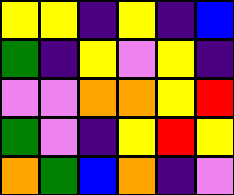[["yellow", "yellow", "indigo", "yellow", "indigo", "blue"], ["green", "indigo", "yellow", "violet", "yellow", "indigo"], ["violet", "violet", "orange", "orange", "yellow", "red"], ["green", "violet", "indigo", "yellow", "red", "yellow"], ["orange", "green", "blue", "orange", "indigo", "violet"]]